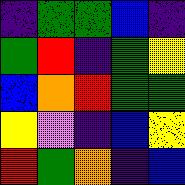[["indigo", "green", "green", "blue", "indigo"], ["green", "red", "indigo", "green", "yellow"], ["blue", "orange", "red", "green", "green"], ["yellow", "violet", "indigo", "blue", "yellow"], ["red", "green", "orange", "indigo", "blue"]]